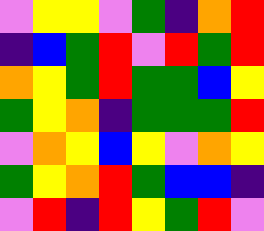[["violet", "yellow", "yellow", "violet", "green", "indigo", "orange", "red"], ["indigo", "blue", "green", "red", "violet", "red", "green", "red"], ["orange", "yellow", "green", "red", "green", "green", "blue", "yellow"], ["green", "yellow", "orange", "indigo", "green", "green", "green", "red"], ["violet", "orange", "yellow", "blue", "yellow", "violet", "orange", "yellow"], ["green", "yellow", "orange", "red", "green", "blue", "blue", "indigo"], ["violet", "red", "indigo", "red", "yellow", "green", "red", "violet"]]